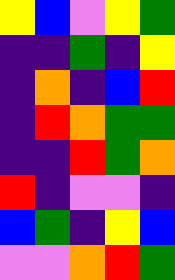[["yellow", "blue", "violet", "yellow", "green"], ["indigo", "indigo", "green", "indigo", "yellow"], ["indigo", "orange", "indigo", "blue", "red"], ["indigo", "red", "orange", "green", "green"], ["indigo", "indigo", "red", "green", "orange"], ["red", "indigo", "violet", "violet", "indigo"], ["blue", "green", "indigo", "yellow", "blue"], ["violet", "violet", "orange", "red", "green"]]